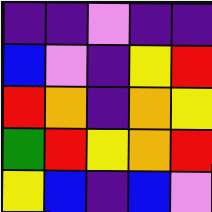[["indigo", "indigo", "violet", "indigo", "indigo"], ["blue", "violet", "indigo", "yellow", "red"], ["red", "orange", "indigo", "orange", "yellow"], ["green", "red", "yellow", "orange", "red"], ["yellow", "blue", "indigo", "blue", "violet"]]